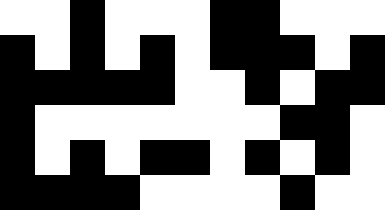[["white", "white", "black", "white", "white", "white", "black", "black", "white", "white", "white"], ["black", "white", "black", "white", "black", "white", "black", "black", "black", "white", "black"], ["black", "black", "black", "black", "black", "white", "white", "black", "white", "black", "black"], ["black", "white", "white", "white", "white", "white", "white", "white", "black", "black", "white"], ["black", "white", "black", "white", "black", "black", "white", "black", "white", "black", "white"], ["black", "black", "black", "black", "white", "white", "white", "white", "black", "white", "white"]]